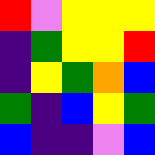[["red", "violet", "yellow", "yellow", "yellow"], ["indigo", "green", "yellow", "yellow", "red"], ["indigo", "yellow", "green", "orange", "blue"], ["green", "indigo", "blue", "yellow", "green"], ["blue", "indigo", "indigo", "violet", "blue"]]